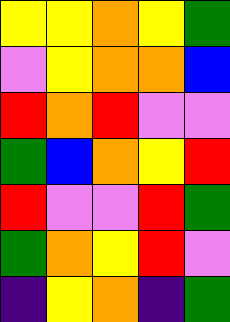[["yellow", "yellow", "orange", "yellow", "green"], ["violet", "yellow", "orange", "orange", "blue"], ["red", "orange", "red", "violet", "violet"], ["green", "blue", "orange", "yellow", "red"], ["red", "violet", "violet", "red", "green"], ["green", "orange", "yellow", "red", "violet"], ["indigo", "yellow", "orange", "indigo", "green"]]